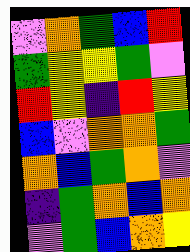[["violet", "orange", "green", "blue", "red"], ["green", "yellow", "yellow", "green", "violet"], ["red", "yellow", "indigo", "red", "yellow"], ["blue", "violet", "orange", "orange", "green"], ["orange", "blue", "green", "orange", "violet"], ["indigo", "green", "orange", "blue", "orange"], ["violet", "green", "blue", "orange", "yellow"]]